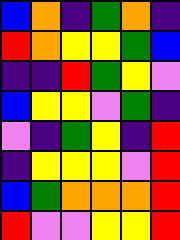[["blue", "orange", "indigo", "green", "orange", "indigo"], ["red", "orange", "yellow", "yellow", "green", "blue"], ["indigo", "indigo", "red", "green", "yellow", "violet"], ["blue", "yellow", "yellow", "violet", "green", "indigo"], ["violet", "indigo", "green", "yellow", "indigo", "red"], ["indigo", "yellow", "yellow", "yellow", "violet", "red"], ["blue", "green", "orange", "orange", "orange", "red"], ["red", "violet", "violet", "yellow", "yellow", "red"]]